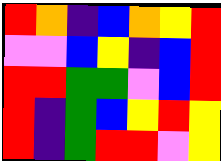[["red", "orange", "indigo", "blue", "orange", "yellow", "red"], ["violet", "violet", "blue", "yellow", "indigo", "blue", "red"], ["red", "red", "green", "green", "violet", "blue", "red"], ["red", "indigo", "green", "blue", "yellow", "red", "yellow"], ["red", "indigo", "green", "red", "red", "violet", "yellow"]]